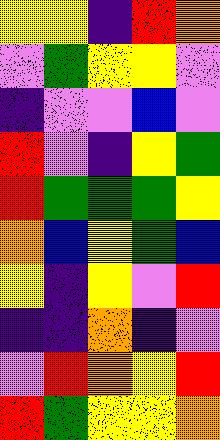[["yellow", "yellow", "indigo", "red", "orange"], ["violet", "green", "yellow", "yellow", "violet"], ["indigo", "violet", "violet", "blue", "violet"], ["red", "violet", "indigo", "yellow", "green"], ["red", "green", "green", "green", "yellow"], ["orange", "blue", "yellow", "green", "blue"], ["yellow", "indigo", "yellow", "violet", "red"], ["indigo", "indigo", "orange", "indigo", "violet"], ["violet", "red", "orange", "yellow", "red"], ["red", "green", "yellow", "yellow", "orange"]]